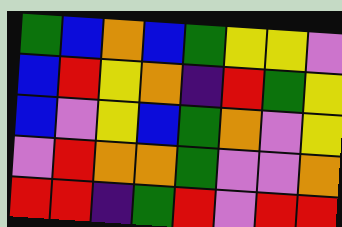[["green", "blue", "orange", "blue", "green", "yellow", "yellow", "violet"], ["blue", "red", "yellow", "orange", "indigo", "red", "green", "yellow"], ["blue", "violet", "yellow", "blue", "green", "orange", "violet", "yellow"], ["violet", "red", "orange", "orange", "green", "violet", "violet", "orange"], ["red", "red", "indigo", "green", "red", "violet", "red", "red"]]